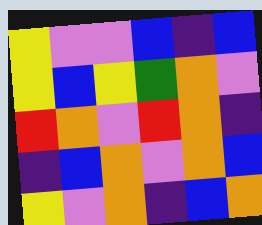[["yellow", "violet", "violet", "blue", "indigo", "blue"], ["yellow", "blue", "yellow", "green", "orange", "violet"], ["red", "orange", "violet", "red", "orange", "indigo"], ["indigo", "blue", "orange", "violet", "orange", "blue"], ["yellow", "violet", "orange", "indigo", "blue", "orange"]]